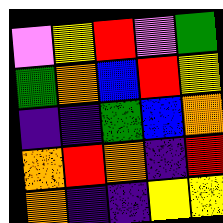[["violet", "yellow", "red", "violet", "green"], ["green", "orange", "blue", "red", "yellow"], ["indigo", "indigo", "green", "blue", "orange"], ["orange", "red", "orange", "indigo", "red"], ["orange", "indigo", "indigo", "yellow", "yellow"]]